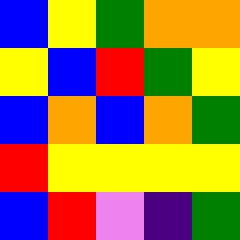[["blue", "yellow", "green", "orange", "orange"], ["yellow", "blue", "red", "green", "yellow"], ["blue", "orange", "blue", "orange", "green"], ["red", "yellow", "yellow", "yellow", "yellow"], ["blue", "red", "violet", "indigo", "green"]]